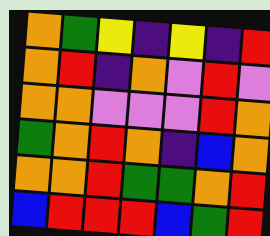[["orange", "green", "yellow", "indigo", "yellow", "indigo", "red"], ["orange", "red", "indigo", "orange", "violet", "red", "violet"], ["orange", "orange", "violet", "violet", "violet", "red", "orange"], ["green", "orange", "red", "orange", "indigo", "blue", "orange"], ["orange", "orange", "red", "green", "green", "orange", "red"], ["blue", "red", "red", "red", "blue", "green", "red"]]